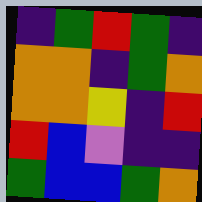[["indigo", "green", "red", "green", "indigo"], ["orange", "orange", "indigo", "green", "orange"], ["orange", "orange", "yellow", "indigo", "red"], ["red", "blue", "violet", "indigo", "indigo"], ["green", "blue", "blue", "green", "orange"]]